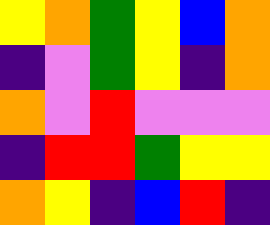[["yellow", "orange", "green", "yellow", "blue", "orange"], ["indigo", "violet", "green", "yellow", "indigo", "orange"], ["orange", "violet", "red", "violet", "violet", "violet"], ["indigo", "red", "red", "green", "yellow", "yellow"], ["orange", "yellow", "indigo", "blue", "red", "indigo"]]